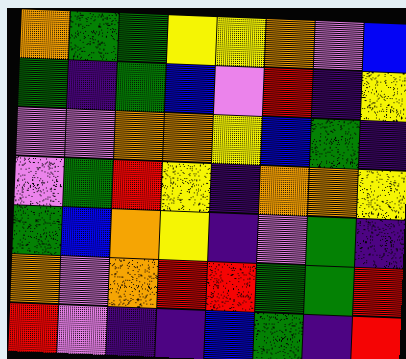[["orange", "green", "green", "yellow", "yellow", "orange", "violet", "blue"], ["green", "indigo", "green", "blue", "violet", "red", "indigo", "yellow"], ["violet", "violet", "orange", "orange", "yellow", "blue", "green", "indigo"], ["violet", "green", "red", "yellow", "indigo", "orange", "orange", "yellow"], ["green", "blue", "orange", "yellow", "indigo", "violet", "green", "indigo"], ["orange", "violet", "orange", "red", "red", "green", "green", "red"], ["red", "violet", "indigo", "indigo", "blue", "green", "indigo", "red"]]